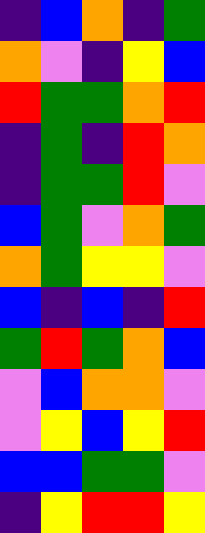[["indigo", "blue", "orange", "indigo", "green"], ["orange", "violet", "indigo", "yellow", "blue"], ["red", "green", "green", "orange", "red"], ["indigo", "green", "indigo", "red", "orange"], ["indigo", "green", "green", "red", "violet"], ["blue", "green", "violet", "orange", "green"], ["orange", "green", "yellow", "yellow", "violet"], ["blue", "indigo", "blue", "indigo", "red"], ["green", "red", "green", "orange", "blue"], ["violet", "blue", "orange", "orange", "violet"], ["violet", "yellow", "blue", "yellow", "red"], ["blue", "blue", "green", "green", "violet"], ["indigo", "yellow", "red", "red", "yellow"]]